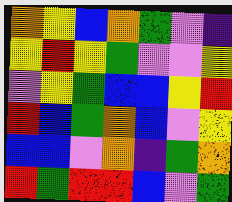[["orange", "yellow", "blue", "orange", "green", "violet", "indigo"], ["yellow", "red", "yellow", "green", "violet", "violet", "yellow"], ["violet", "yellow", "green", "blue", "blue", "yellow", "red"], ["red", "blue", "green", "orange", "blue", "violet", "yellow"], ["blue", "blue", "violet", "orange", "indigo", "green", "orange"], ["red", "green", "red", "red", "blue", "violet", "green"]]